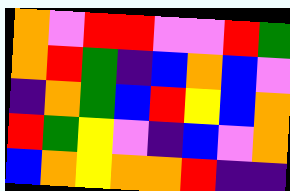[["orange", "violet", "red", "red", "violet", "violet", "red", "green"], ["orange", "red", "green", "indigo", "blue", "orange", "blue", "violet"], ["indigo", "orange", "green", "blue", "red", "yellow", "blue", "orange"], ["red", "green", "yellow", "violet", "indigo", "blue", "violet", "orange"], ["blue", "orange", "yellow", "orange", "orange", "red", "indigo", "indigo"]]